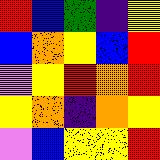[["red", "blue", "green", "indigo", "yellow"], ["blue", "orange", "yellow", "blue", "red"], ["violet", "yellow", "red", "orange", "red"], ["yellow", "orange", "indigo", "orange", "yellow"], ["violet", "blue", "yellow", "yellow", "red"]]